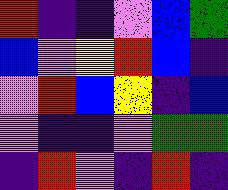[["red", "indigo", "indigo", "violet", "blue", "green"], ["blue", "violet", "yellow", "red", "blue", "indigo"], ["violet", "red", "blue", "yellow", "indigo", "blue"], ["violet", "indigo", "indigo", "violet", "green", "green"], ["indigo", "red", "violet", "indigo", "red", "indigo"]]